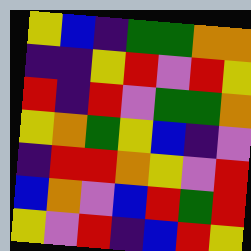[["yellow", "blue", "indigo", "green", "green", "orange", "orange"], ["indigo", "indigo", "yellow", "red", "violet", "red", "yellow"], ["red", "indigo", "red", "violet", "green", "green", "orange"], ["yellow", "orange", "green", "yellow", "blue", "indigo", "violet"], ["indigo", "red", "red", "orange", "yellow", "violet", "red"], ["blue", "orange", "violet", "blue", "red", "green", "red"], ["yellow", "violet", "red", "indigo", "blue", "red", "yellow"]]